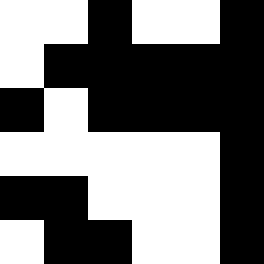[["white", "white", "black", "white", "white", "black"], ["white", "black", "black", "black", "black", "black"], ["black", "white", "black", "black", "black", "black"], ["white", "white", "white", "white", "white", "black"], ["black", "black", "white", "white", "white", "black"], ["white", "black", "black", "white", "white", "black"]]